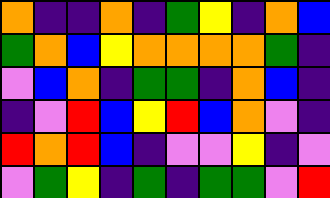[["orange", "indigo", "indigo", "orange", "indigo", "green", "yellow", "indigo", "orange", "blue"], ["green", "orange", "blue", "yellow", "orange", "orange", "orange", "orange", "green", "indigo"], ["violet", "blue", "orange", "indigo", "green", "green", "indigo", "orange", "blue", "indigo"], ["indigo", "violet", "red", "blue", "yellow", "red", "blue", "orange", "violet", "indigo"], ["red", "orange", "red", "blue", "indigo", "violet", "violet", "yellow", "indigo", "violet"], ["violet", "green", "yellow", "indigo", "green", "indigo", "green", "green", "violet", "red"]]